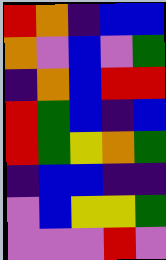[["red", "orange", "indigo", "blue", "blue"], ["orange", "violet", "blue", "violet", "green"], ["indigo", "orange", "blue", "red", "red"], ["red", "green", "blue", "indigo", "blue"], ["red", "green", "yellow", "orange", "green"], ["indigo", "blue", "blue", "indigo", "indigo"], ["violet", "blue", "yellow", "yellow", "green"], ["violet", "violet", "violet", "red", "violet"]]